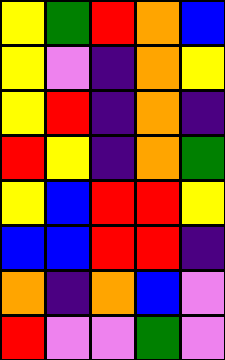[["yellow", "green", "red", "orange", "blue"], ["yellow", "violet", "indigo", "orange", "yellow"], ["yellow", "red", "indigo", "orange", "indigo"], ["red", "yellow", "indigo", "orange", "green"], ["yellow", "blue", "red", "red", "yellow"], ["blue", "blue", "red", "red", "indigo"], ["orange", "indigo", "orange", "blue", "violet"], ["red", "violet", "violet", "green", "violet"]]